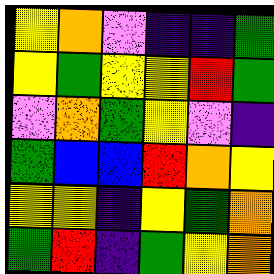[["yellow", "orange", "violet", "indigo", "indigo", "green"], ["yellow", "green", "yellow", "yellow", "red", "green"], ["violet", "orange", "green", "yellow", "violet", "indigo"], ["green", "blue", "blue", "red", "orange", "yellow"], ["yellow", "yellow", "indigo", "yellow", "green", "orange"], ["green", "red", "indigo", "green", "yellow", "orange"]]